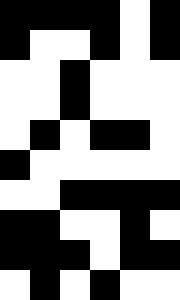[["black", "black", "black", "black", "white", "black"], ["black", "white", "white", "black", "white", "black"], ["white", "white", "black", "white", "white", "white"], ["white", "white", "black", "white", "white", "white"], ["white", "black", "white", "black", "black", "white"], ["black", "white", "white", "white", "white", "white"], ["white", "white", "black", "black", "black", "black"], ["black", "black", "white", "white", "black", "white"], ["black", "black", "black", "white", "black", "black"], ["white", "black", "white", "black", "white", "white"]]